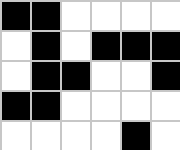[["black", "black", "white", "white", "white", "white"], ["white", "black", "white", "black", "black", "black"], ["white", "black", "black", "white", "white", "black"], ["black", "black", "white", "white", "white", "white"], ["white", "white", "white", "white", "black", "white"]]